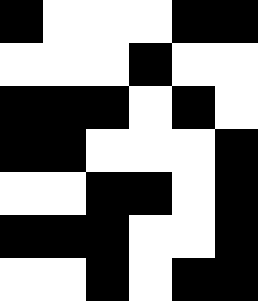[["black", "white", "white", "white", "black", "black"], ["white", "white", "white", "black", "white", "white"], ["black", "black", "black", "white", "black", "white"], ["black", "black", "white", "white", "white", "black"], ["white", "white", "black", "black", "white", "black"], ["black", "black", "black", "white", "white", "black"], ["white", "white", "black", "white", "black", "black"]]